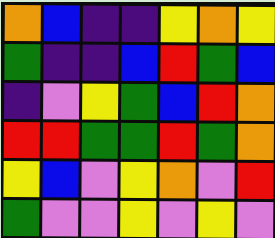[["orange", "blue", "indigo", "indigo", "yellow", "orange", "yellow"], ["green", "indigo", "indigo", "blue", "red", "green", "blue"], ["indigo", "violet", "yellow", "green", "blue", "red", "orange"], ["red", "red", "green", "green", "red", "green", "orange"], ["yellow", "blue", "violet", "yellow", "orange", "violet", "red"], ["green", "violet", "violet", "yellow", "violet", "yellow", "violet"]]